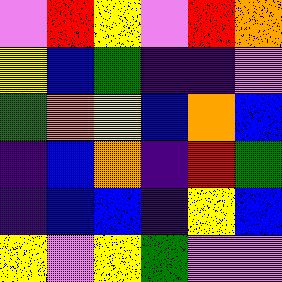[["violet", "red", "yellow", "violet", "red", "orange"], ["yellow", "blue", "green", "indigo", "indigo", "violet"], ["green", "orange", "yellow", "blue", "orange", "blue"], ["indigo", "blue", "orange", "indigo", "red", "green"], ["indigo", "blue", "blue", "indigo", "yellow", "blue"], ["yellow", "violet", "yellow", "green", "violet", "violet"]]